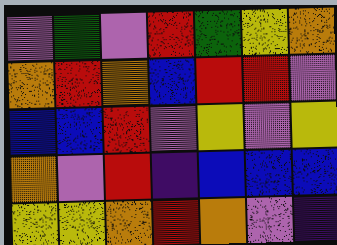[["violet", "green", "violet", "red", "green", "yellow", "orange"], ["orange", "red", "orange", "blue", "red", "red", "violet"], ["blue", "blue", "red", "violet", "yellow", "violet", "yellow"], ["orange", "violet", "red", "indigo", "blue", "blue", "blue"], ["yellow", "yellow", "orange", "red", "orange", "violet", "indigo"]]